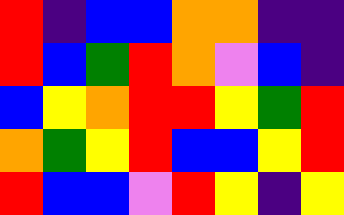[["red", "indigo", "blue", "blue", "orange", "orange", "indigo", "indigo"], ["red", "blue", "green", "red", "orange", "violet", "blue", "indigo"], ["blue", "yellow", "orange", "red", "red", "yellow", "green", "red"], ["orange", "green", "yellow", "red", "blue", "blue", "yellow", "red"], ["red", "blue", "blue", "violet", "red", "yellow", "indigo", "yellow"]]